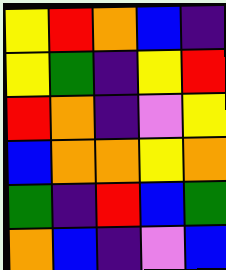[["yellow", "red", "orange", "blue", "indigo"], ["yellow", "green", "indigo", "yellow", "red"], ["red", "orange", "indigo", "violet", "yellow"], ["blue", "orange", "orange", "yellow", "orange"], ["green", "indigo", "red", "blue", "green"], ["orange", "blue", "indigo", "violet", "blue"]]